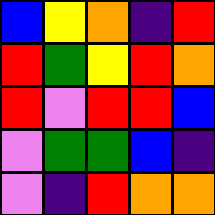[["blue", "yellow", "orange", "indigo", "red"], ["red", "green", "yellow", "red", "orange"], ["red", "violet", "red", "red", "blue"], ["violet", "green", "green", "blue", "indigo"], ["violet", "indigo", "red", "orange", "orange"]]